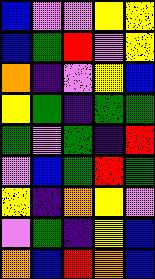[["blue", "violet", "violet", "yellow", "yellow"], ["blue", "green", "red", "violet", "yellow"], ["orange", "indigo", "violet", "yellow", "blue"], ["yellow", "green", "indigo", "green", "green"], ["green", "violet", "green", "indigo", "red"], ["violet", "blue", "green", "red", "green"], ["yellow", "indigo", "orange", "yellow", "violet"], ["violet", "green", "indigo", "yellow", "blue"], ["orange", "blue", "red", "orange", "blue"]]